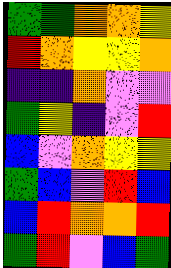[["green", "green", "orange", "orange", "yellow"], ["red", "orange", "yellow", "yellow", "orange"], ["indigo", "indigo", "orange", "violet", "violet"], ["green", "yellow", "indigo", "violet", "red"], ["blue", "violet", "orange", "yellow", "yellow"], ["green", "blue", "violet", "red", "blue"], ["blue", "red", "orange", "orange", "red"], ["green", "red", "violet", "blue", "green"]]